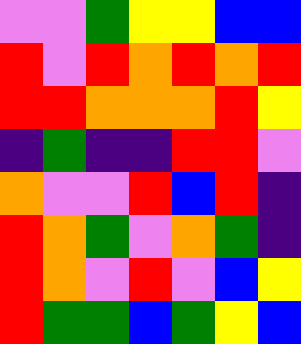[["violet", "violet", "green", "yellow", "yellow", "blue", "blue"], ["red", "violet", "red", "orange", "red", "orange", "red"], ["red", "red", "orange", "orange", "orange", "red", "yellow"], ["indigo", "green", "indigo", "indigo", "red", "red", "violet"], ["orange", "violet", "violet", "red", "blue", "red", "indigo"], ["red", "orange", "green", "violet", "orange", "green", "indigo"], ["red", "orange", "violet", "red", "violet", "blue", "yellow"], ["red", "green", "green", "blue", "green", "yellow", "blue"]]